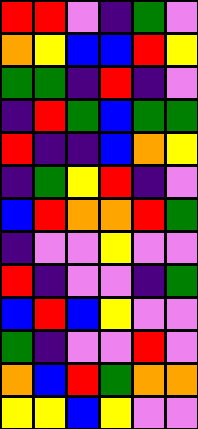[["red", "red", "violet", "indigo", "green", "violet"], ["orange", "yellow", "blue", "blue", "red", "yellow"], ["green", "green", "indigo", "red", "indigo", "violet"], ["indigo", "red", "green", "blue", "green", "green"], ["red", "indigo", "indigo", "blue", "orange", "yellow"], ["indigo", "green", "yellow", "red", "indigo", "violet"], ["blue", "red", "orange", "orange", "red", "green"], ["indigo", "violet", "violet", "yellow", "violet", "violet"], ["red", "indigo", "violet", "violet", "indigo", "green"], ["blue", "red", "blue", "yellow", "violet", "violet"], ["green", "indigo", "violet", "violet", "red", "violet"], ["orange", "blue", "red", "green", "orange", "orange"], ["yellow", "yellow", "blue", "yellow", "violet", "violet"]]